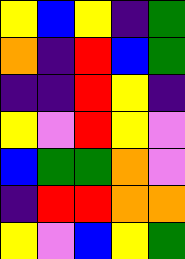[["yellow", "blue", "yellow", "indigo", "green"], ["orange", "indigo", "red", "blue", "green"], ["indigo", "indigo", "red", "yellow", "indigo"], ["yellow", "violet", "red", "yellow", "violet"], ["blue", "green", "green", "orange", "violet"], ["indigo", "red", "red", "orange", "orange"], ["yellow", "violet", "blue", "yellow", "green"]]